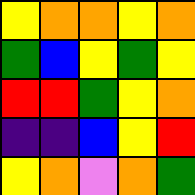[["yellow", "orange", "orange", "yellow", "orange"], ["green", "blue", "yellow", "green", "yellow"], ["red", "red", "green", "yellow", "orange"], ["indigo", "indigo", "blue", "yellow", "red"], ["yellow", "orange", "violet", "orange", "green"]]